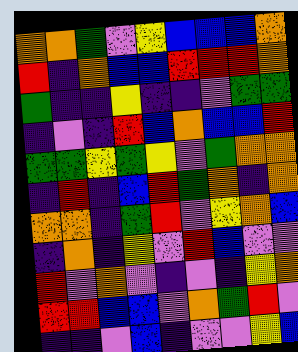[["orange", "orange", "green", "violet", "yellow", "blue", "blue", "blue", "orange"], ["red", "indigo", "orange", "blue", "blue", "red", "red", "red", "orange"], ["green", "indigo", "indigo", "yellow", "indigo", "indigo", "violet", "green", "green"], ["indigo", "violet", "indigo", "red", "blue", "orange", "blue", "blue", "red"], ["green", "green", "yellow", "green", "yellow", "violet", "green", "orange", "orange"], ["indigo", "red", "indigo", "blue", "red", "green", "orange", "indigo", "orange"], ["orange", "orange", "indigo", "green", "red", "violet", "yellow", "orange", "blue"], ["indigo", "orange", "indigo", "yellow", "violet", "red", "blue", "violet", "violet"], ["red", "violet", "orange", "violet", "indigo", "violet", "indigo", "yellow", "orange"], ["red", "red", "blue", "blue", "violet", "orange", "green", "red", "violet"], ["indigo", "indigo", "violet", "blue", "indigo", "violet", "violet", "yellow", "blue"]]